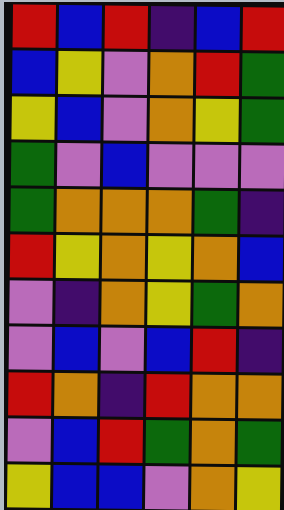[["red", "blue", "red", "indigo", "blue", "red"], ["blue", "yellow", "violet", "orange", "red", "green"], ["yellow", "blue", "violet", "orange", "yellow", "green"], ["green", "violet", "blue", "violet", "violet", "violet"], ["green", "orange", "orange", "orange", "green", "indigo"], ["red", "yellow", "orange", "yellow", "orange", "blue"], ["violet", "indigo", "orange", "yellow", "green", "orange"], ["violet", "blue", "violet", "blue", "red", "indigo"], ["red", "orange", "indigo", "red", "orange", "orange"], ["violet", "blue", "red", "green", "orange", "green"], ["yellow", "blue", "blue", "violet", "orange", "yellow"]]